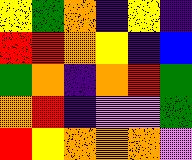[["yellow", "green", "orange", "indigo", "yellow", "indigo"], ["red", "red", "orange", "yellow", "indigo", "blue"], ["green", "orange", "indigo", "orange", "red", "green"], ["orange", "red", "indigo", "violet", "violet", "green"], ["red", "yellow", "orange", "orange", "orange", "violet"]]